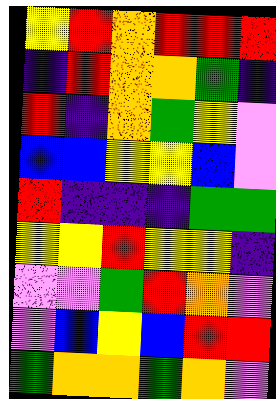[["yellow", "red", "orange", "red", "red", "red"], ["indigo", "red", "orange", "orange", "green", "indigo"], ["red", "indigo", "orange", "green", "yellow", "violet"], ["blue", "blue", "yellow", "yellow", "blue", "violet"], ["red", "indigo", "indigo", "indigo", "green", "green"], ["yellow", "yellow", "red", "yellow", "yellow", "indigo"], ["violet", "violet", "green", "red", "orange", "violet"], ["violet", "blue", "yellow", "blue", "red", "red"], ["green", "orange", "orange", "green", "orange", "violet"]]